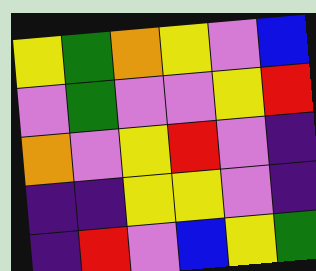[["yellow", "green", "orange", "yellow", "violet", "blue"], ["violet", "green", "violet", "violet", "yellow", "red"], ["orange", "violet", "yellow", "red", "violet", "indigo"], ["indigo", "indigo", "yellow", "yellow", "violet", "indigo"], ["indigo", "red", "violet", "blue", "yellow", "green"]]